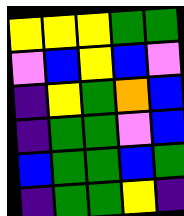[["yellow", "yellow", "yellow", "green", "green"], ["violet", "blue", "yellow", "blue", "violet"], ["indigo", "yellow", "green", "orange", "blue"], ["indigo", "green", "green", "violet", "blue"], ["blue", "green", "green", "blue", "green"], ["indigo", "green", "green", "yellow", "indigo"]]